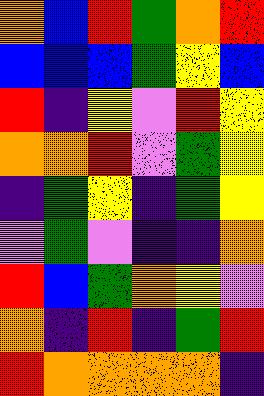[["orange", "blue", "red", "green", "orange", "red"], ["blue", "blue", "blue", "green", "yellow", "blue"], ["red", "indigo", "yellow", "violet", "red", "yellow"], ["orange", "orange", "red", "violet", "green", "yellow"], ["indigo", "green", "yellow", "indigo", "green", "yellow"], ["violet", "green", "violet", "indigo", "indigo", "orange"], ["red", "blue", "green", "orange", "yellow", "violet"], ["orange", "indigo", "red", "indigo", "green", "red"], ["red", "orange", "orange", "orange", "orange", "indigo"]]